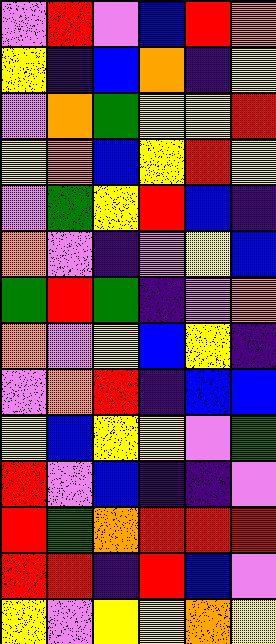[["violet", "red", "violet", "blue", "red", "orange"], ["yellow", "indigo", "blue", "orange", "indigo", "yellow"], ["violet", "orange", "green", "yellow", "yellow", "red"], ["yellow", "orange", "blue", "yellow", "red", "yellow"], ["violet", "green", "yellow", "red", "blue", "indigo"], ["orange", "violet", "indigo", "violet", "yellow", "blue"], ["green", "red", "green", "indigo", "violet", "orange"], ["orange", "violet", "yellow", "blue", "yellow", "indigo"], ["violet", "orange", "red", "indigo", "blue", "blue"], ["yellow", "blue", "yellow", "yellow", "violet", "green"], ["red", "violet", "blue", "indigo", "indigo", "violet"], ["red", "green", "orange", "red", "red", "red"], ["red", "red", "indigo", "red", "blue", "violet"], ["yellow", "violet", "yellow", "yellow", "orange", "yellow"]]